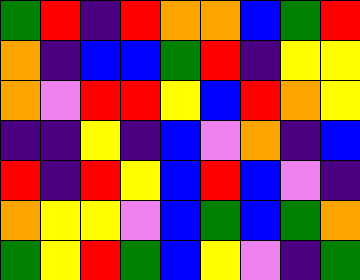[["green", "red", "indigo", "red", "orange", "orange", "blue", "green", "red"], ["orange", "indigo", "blue", "blue", "green", "red", "indigo", "yellow", "yellow"], ["orange", "violet", "red", "red", "yellow", "blue", "red", "orange", "yellow"], ["indigo", "indigo", "yellow", "indigo", "blue", "violet", "orange", "indigo", "blue"], ["red", "indigo", "red", "yellow", "blue", "red", "blue", "violet", "indigo"], ["orange", "yellow", "yellow", "violet", "blue", "green", "blue", "green", "orange"], ["green", "yellow", "red", "green", "blue", "yellow", "violet", "indigo", "green"]]